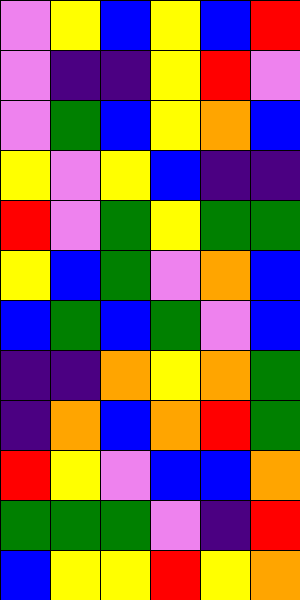[["violet", "yellow", "blue", "yellow", "blue", "red"], ["violet", "indigo", "indigo", "yellow", "red", "violet"], ["violet", "green", "blue", "yellow", "orange", "blue"], ["yellow", "violet", "yellow", "blue", "indigo", "indigo"], ["red", "violet", "green", "yellow", "green", "green"], ["yellow", "blue", "green", "violet", "orange", "blue"], ["blue", "green", "blue", "green", "violet", "blue"], ["indigo", "indigo", "orange", "yellow", "orange", "green"], ["indigo", "orange", "blue", "orange", "red", "green"], ["red", "yellow", "violet", "blue", "blue", "orange"], ["green", "green", "green", "violet", "indigo", "red"], ["blue", "yellow", "yellow", "red", "yellow", "orange"]]